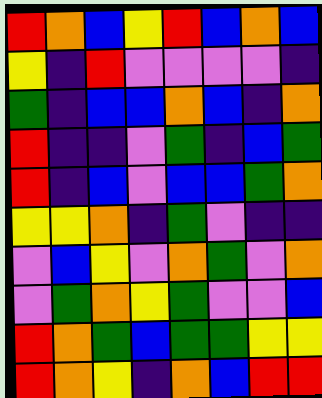[["red", "orange", "blue", "yellow", "red", "blue", "orange", "blue"], ["yellow", "indigo", "red", "violet", "violet", "violet", "violet", "indigo"], ["green", "indigo", "blue", "blue", "orange", "blue", "indigo", "orange"], ["red", "indigo", "indigo", "violet", "green", "indigo", "blue", "green"], ["red", "indigo", "blue", "violet", "blue", "blue", "green", "orange"], ["yellow", "yellow", "orange", "indigo", "green", "violet", "indigo", "indigo"], ["violet", "blue", "yellow", "violet", "orange", "green", "violet", "orange"], ["violet", "green", "orange", "yellow", "green", "violet", "violet", "blue"], ["red", "orange", "green", "blue", "green", "green", "yellow", "yellow"], ["red", "orange", "yellow", "indigo", "orange", "blue", "red", "red"]]